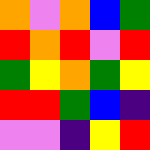[["orange", "violet", "orange", "blue", "green"], ["red", "orange", "red", "violet", "red"], ["green", "yellow", "orange", "green", "yellow"], ["red", "red", "green", "blue", "indigo"], ["violet", "violet", "indigo", "yellow", "red"]]